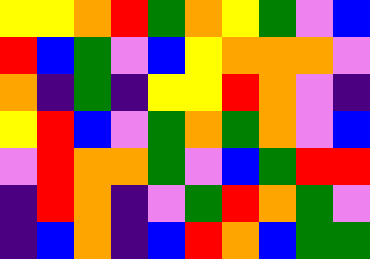[["yellow", "yellow", "orange", "red", "green", "orange", "yellow", "green", "violet", "blue"], ["red", "blue", "green", "violet", "blue", "yellow", "orange", "orange", "orange", "violet"], ["orange", "indigo", "green", "indigo", "yellow", "yellow", "red", "orange", "violet", "indigo"], ["yellow", "red", "blue", "violet", "green", "orange", "green", "orange", "violet", "blue"], ["violet", "red", "orange", "orange", "green", "violet", "blue", "green", "red", "red"], ["indigo", "red", "orange", "indigo", "violet", "green", "red", "orange", "green", "violet"], ["indigo", "blue", "orange", "indigo", "blue", "red", "orange", "blue", "green", "green"]]